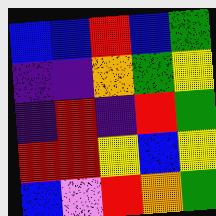[["blue", "blue", "red", "blue", "green"], ["indigo", "indigo", "orange", "green", "yellow"], ["indigo", "red", "indigo", "red", "green"], ["red", "red", "yellow", "blue", "yellow"], ["blue", "violet", "red", "orange", "green"]]